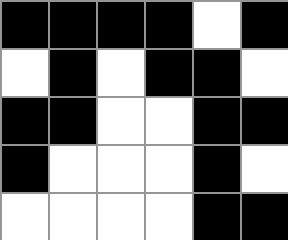[["black", "black", "black", "black", "white", "black"], ["white", "black", "white", "black", "black", "white"], ["black", "black", "white", "white", "black", "black"], ["black", "white", "white", "white", "black", "white"], ["white", "white", "white", "white", "black", "black"]]